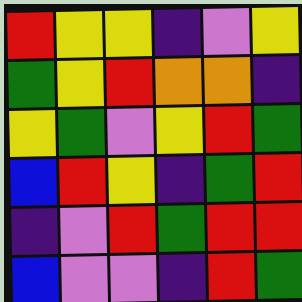[["red", "yellow", "yellow", "indigo", "violet", "yellow"], ["green", "yellow", "red", "orange", "orange", "indigo"], ["yellow", "green", "violet", "yellow", "red", "green"], ["blue", "red", "yellow", "indigo", "green", "red"], ["indigo", "violet", "red", "green", "red", "red"], ["blue", "violet", "violet", "indigo", "red", "green"]]